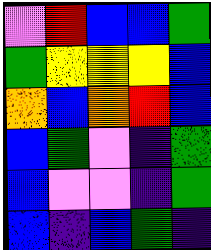[["violet", "red", "blue", "blue", "green"], ["green", "yellow", "yellow", "yellow", "blue"], ["orange", "blue", "orange", "red", "blue"], ["blue", "green", "violet", "indigo", "green"], ["blue", "violet", "violet", "indigo", "green"], ["blue", "indigo", "blue", "green", "indigo"]]